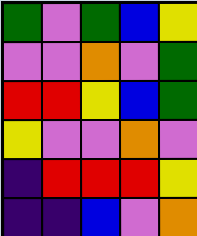[["green", "violet", "green", "blue", "yellow"], ["violet", "violet", "orange", "violet", "green"], ["red", "red", "yellow", "blue", "green"], ["yellow", "violet", "violet", "orange", "violet"], ["indigo", "red", "red", "red", "yellow"], ["indigo", "indigo", "blue", "violet", "orange"]]